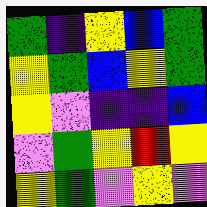[["green", "indigo", "yellow", "blue", "green"], ["yellow", "green", "blue", "yellow", "green"], ["yellow", "violet", "indigo", "indigo", "blue"], ["violet", "green", "yellow", "red", "yellow"], ["yellow", "green", "violet", "yellow", "violet"]]